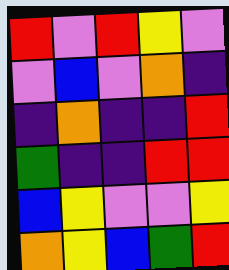[["red", "violet", "red", "yellow", "violet"], ["violet", "blue", "violet", "orange", "indigo"], ["indigo", "orange", "indigo", "indigo", "red"], ["green", "indigo", "indigo", "red", "red"], ["blue", "yellow", "violet", "violet", "yellow"], ["orange", "yellow", "blue", "green", "red"]]